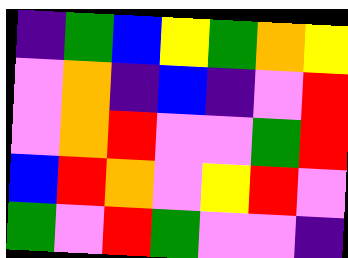[["indigo", "green", "blue", "yellow", "green", "orange", "yellow"], ["violet", "orange", "indigo", "blue", "indigo", "violet", "red"], ["violet", "orange", "red", "violet", "violet", "green", "red"], ["blue", "red", "orange", "violet", "yellow", "red", "violet"], ["green", "violet", "red", "green", "violet", "violet", "indigo"]]